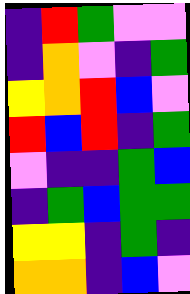[["indigo", "red", "green", "violet", "violet"], ["indigo", "orange", "violet", "indigo", "green"], ["yellow", "orange", "red", "blue", "violet"], ["red", "blue", "red", "indigo", "green"], ["violet", "indigo", "indigo", "green", "blue"], ["indigo", "green", "blue", "green", "green"], ["yellow", "yellow", "indigo", "green", "indigo"], ["orange", "orange", "indigo", "blue", "violet"]]